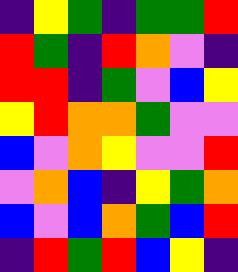[["indigo", "yellow", "green", "indigo", "green", "green", "red"], ["red", "green", "indigo", "red", "orange", "violet", "indigo"], ["red", "red", "indigo", "green", "violet", "blue", "yellow"], ["yellow", "red", "orange", "orange", "green", "violet", "violet"], ["blue", "violet", "orange", "yellow", "violet", "violet", "red"], ["violet", "orange", "blue", "indigo", "yellow", "green", "orange"], ["blue", "violet", "blue", "orange", "green", "blue", "red"], ["indigo", "red", "green", "red", "blue", "yellow", "indigo"]]